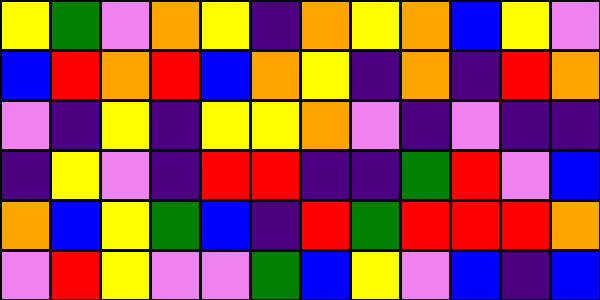[["yellow", "green", "violet", "orange", "yellow", "indigo", "orange", "yellow", "orange", "blue", "yellow", "violet"], ["blue", "red", "orange", "red", "blue", "orange", "yellow", "indigo", "orange", "indigo", "red", "orange"], ["violet", "indigo", "yellow", "indigo", "yellow", "yellow", "orange", "violet", "indigo", "violet", "indigo", "indigo"], ["indigo", "yellow", "violet", "indigo", "red", "red", "indigo", "indigo", "green", "red", "violet", "blue"], ["orange", "blue", "yellow", "green", "blue", "indigo", "red", "green", "red", "red", "red", "orange"], ["violet", "red", "yellow", "violet", "violet", "green", "blue", "yellow", "violet", "blue", "indigo", "blue"]]